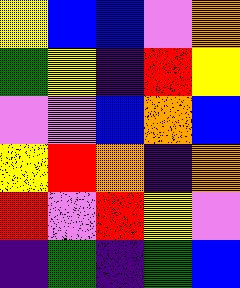[["yellow", "blue", "blue", "violet", "orange"], ["green", "yellow", "indigo", "red", "yellow"], ["violet", "violet", "blue", "orange", "blue"], ["yellow", "red", "orange", "indigo", "orange"], ["red", "violet", "red", "yellow", "violet"], ["indigo", "green", "indigo", "green", "blue"]]